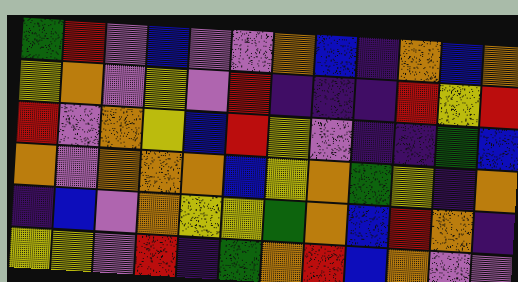[["green", "red", "violet", "blue", "violet", "violet", "orange", "blue", "indigo", "orange", "blue", "orange"], ["yellow", "orange", "violet", "yellow", "violet", "red", "indigo", "indigo", "indigo", "red", "yellow", "red"], ["red", "violet", "orange", "yellow", "blue", "red", "yellow", "violet", "indigo", "indigo", "green", "blue"], ["orange", "violet", "orange", "orange", "orange", "blue", "yellow", "orange", "green", "yellow", "indigo", "orange"], ["indigo", "blue", "violet", "orange", "yellow", "yellow", "green", "orange", "blue", "red", "orange", "indigo"], ["yellow", "yellow", "violet", "red", "indigo", "green", "orange", "red", "blue", "orange", "violet", "violet"]]